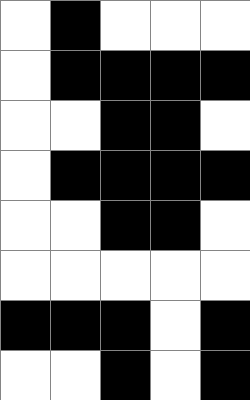[["white", "black", "white", "white", "white"], ["white", "black", "black", "black", "black"], ["white", "white", "black", "black", "white"], ["white", "black", "black", "black", "black"], ["white", "white", "black", "black", "white"], ["white", "white", "white", "white", "white"], ["black", "black", "black", "white", "black"], ["white", "white", "black", "white", "black"]]